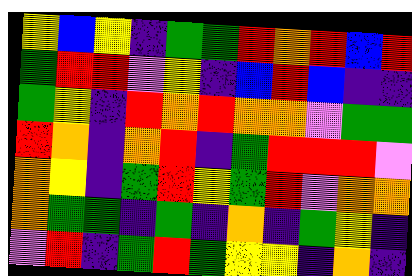[["yellow", "blue", "yellow", "indigo", "green", "green", "red", "orange", "red", "blue", "red"], ["green", "red", "red", "violet", "yellow", "indigo", "blue", "red", "blue", "indigo", "indigo"], ["green", "yellow", "indigo", "red", "orange", "red", "orange", "orange", "violet", "green", "green"], ["red", "orange", "indigo", "orange", "red", "indigo", "green", "red", "red", "red", "violet"], ["orange", "yellow", "indigo", "green", "red", "yellow", "green", "red", "violet", "orange", "orange"], ["orange", "green", "green", "indigo", "green", "indigo", "orange", "indigo", "green", "yellow", "indigo"], ["violet", "red", "indigo", "green", "red", "green", "yellow", "yellow", "indigo", "orange", "indigo"]]